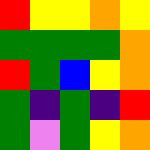[["red", "yellow", "yellow", "orange", "yellow"], ["green", "green", "green", "green", "orange"], ["red", "green", "blue", "yellow", "orange"], ["green", "indigo", "green", "indigo", "red"], ["green", "violet", "green", "yellow", "orange"]]